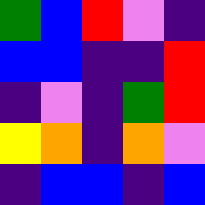[["green", "blue", "red", "violet", "indigo"], ["blue", "blue", "indigo", "indigo", "red"], ["indigo", "violet", "indigo", "green", "red"], ["yellow", "orange", "indigo", "orange", "violet"], ["indigo", "blue", "blue", "indigo", "blue"]]